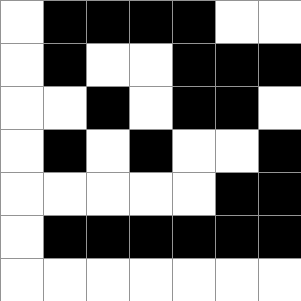[["white", "black", "black", "black", "black", "white", "white"], ["white", "black", "white", "white", "black", "black", "black"], ["white", "white", "black", "white", "black", "black", "white"], ["white", "black", "white", "black", "white", "white", "black"], ["white", "white", "white", "white", "white", "black", "black"], ["white", "black", "black", "black", "black", "black", "black"], ["white", "white", "white", "white", "white", "white", "white"]]